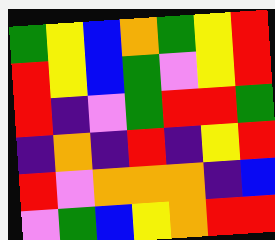[["green", "yellow", "blue", "orange", "green", "yellow", "red"], ["red", "yellow", "blue", "green", "violet", "yellow", "red"], ["red", "indigo", "violet", "green", "red", "red", "green"], ["indigo", "orange", "indigo", "red", "indigo", "yellow", "red"], ["red", "violet", "orange", "orange", "orange", "indigo", "blue"], ["violet", "green", "blue", "yellow", "orange", "red", "red"]]